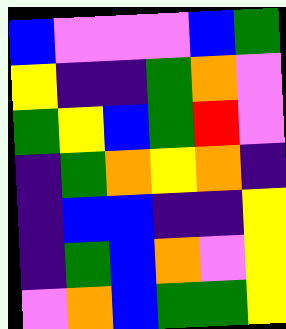[["blue", "violet", "violet", "violet", "blue", "green"], ["yellow", "indigo", "indigo", "green", "orange", "violet"], ["green", "yellow", "blue", "green", "red", "violet"], ["indigo", "green", "orange", "yellow", "orange", "indigo"], ["indigo", "blue", "blue", "indigo", "indigo", "yellow"], ["indigo", "green", "blue", "orange", "violet", "yellow"], ["violet", "orange", "blue", "green", "green", "yellow"]]